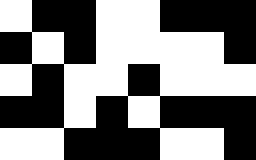[["white", "black", "black", "white", "white", "black", "black", "black"], ["black", "white", "black", "white", "white", "white", "white", "black"], ["white", "black", "white", "white", "black", "white", "white", "white"], ["black", "black", "white", "black", "white", "black", "black", "black"], ["white", "white", "black", "black", "black", "white", "white", "black"]]